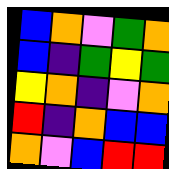[["blue", "orange", "violet", "green", "orange"], ["blue", "indigo", "green", "yellow", "green"], ["yellow", "orange", "indigo", "violet", "orange"], ["red", "indigo", "orange", "blue", "blue"], ["orange", "violet", "blue", "red", "red"]]